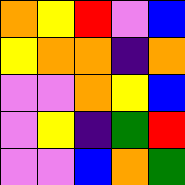[["orange", "yellow", "red", "violet", "blue"], ["yellow", "orange", "orange", "indigo", "orange"], ["violet", "violet", "orange", "yellow", "blue"], ["violet", "yellow", "indigo", "green", "red"], ["violet", "violet", "blue", "orange", "green"]]